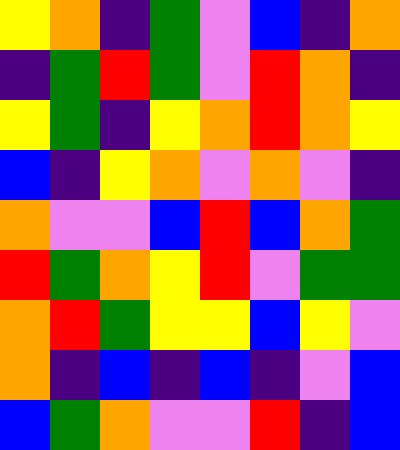[["yellow", "orange", "indigo", "green", "violet", "blue", "indigo", "orange"], ["indigo", "green", "red", "green", "violet", "red", "orange", "indigo"], ["yellow", "green", "indigo", "yellow", "orange", "red", "orange", "yellow"], ["blue", "indigo", "yellow", "orange", "violet", "orange", "violet", "indigo"], ["orange", "violet", "violet", "blue", "red", "blue", "orange", "green"], ["red", "green", "orange", "yellow", "red", "violet", "green", "green"], ["orange", "red", "green", "yellow", "yellow", "blue", "yellow", "violet"], ["orange", "indigo", "blue", "indigo", "blue", "indigo", "violet", "blue"], ["blue", "green", "orange", "violet", "violet", "red", "indigo", "blue"]]